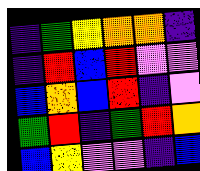[["indigo", "green", "yellow", "orange", "orange", "indigo"], ["indigo", "red", "blue", "red", "violet", "violet"], ["blue", "orange", "blue", "red", "indigo", "violet"], ["green", "red", "indigo", "green", "red", "orange"], ["blue", "yellow", "violet", "violet", "indigo", "blue"]]